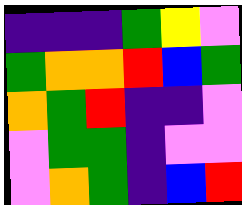[["indigo", "indigo", "indigo", "green", "yellow", "violet"], ["green", "orange", "orange", "red", "blue", "green"], ["orange", "green", "red", "indigo", "indigo", "violet"], ["violet", "green", "green", "indigo", "violet", "violet"], ["violet", "orange", "green", "indigo", "blue", "red"]]